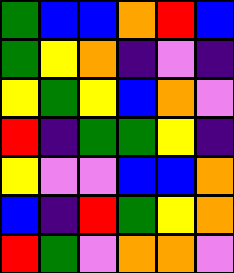[["green", "blue", "blue", "orange", "red", "blue"], ["green", "yellow", "orange", "indigo", "violet", "indigo"], ["yellow", "green", "yellow", "blue", "orange", "violet"], ["red", "indigo", "green", "green", "yellow", "indigo"], ["yellow", "violet", "violet", "blue", "blue", "orange"], ["blue", "indigo", "red", "green", "yellow", "orange"], ["red", "green", "violet", "orange", "orange", "violet"]]